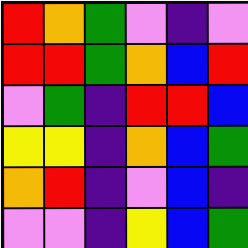[["red", "orange", "green", "violet", "indigo", "violet"], ["red", "red", "green", "orange", "blue", "red"], ["violet", "green", "indigo", "red", "red", "blue"], ["yellow", "yellow", "indigo", "orange", "blue", "green"], ["orange", "red", "indigo", "violet", "blue", "indigo"], ["violet", "violet", "indigo", "yellow", "blue", "green"]]